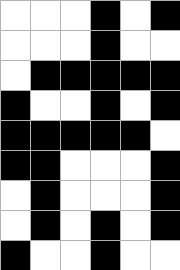[["white", "white", "white", "black", "white", "black"], ["white", "white", "white", "black", "white", "white"], ["white", "black", "black", "black", "black", "black"], ["black", "white", "white", "black", "white", "black"], ["black", "black", "black", "black", "black", "white"], ["black", "black", "white", "white", "white", "black"], ["white", "black", "white", "white", "white", "black"], ["white", "black", "white", "black", "white", "black"], ["black", "white", "white", "black", "white", "white"]]